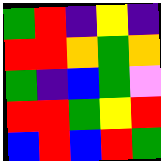[["green", "red", "indigo", "yellow", "indigo"], ["red", "red", "orange", "green", "orange"], ["green", "indigo", "blue", "green", "violet"], ["red", "red", "green", "yellow", "red"], ["blue", "red", "blue", "red", "green"]]